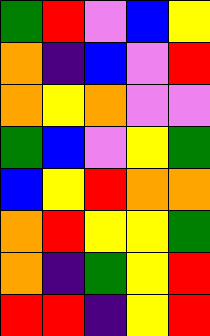[["green", "red", "violet", "blue", "yellow"], ["orange", "indigo", "blue", "violet", "red"], ["orange", "yellow", "orange", "violet", "violet"], ["green", "blue", "violet", "yellow", "green"], ["blue", "yellow", "red", "orange", "orange"], ["orange", "red", "yellow", "yellow", "green"], ["orange", "indigo", "green", "yellow", "red"], ["red", "red", "indigo", "yellow", "red"]]